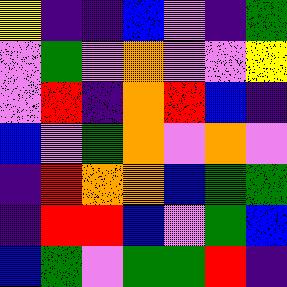[["yellow", "indigo", "indigo", "blue", "violet", "indigo", "green"], ["violet", "green", "violet", "orange", "violet", "violet", "yellow"], ["violet", "red", "indigo", "orange", "red", "blue", "indigo"], ["blue", "violet", "green", "orange", "violet", "orange", "violet"], ["indigo", "red", "orange", "orange", "blue", "green", "green"], ["indigo", "red", "red", "blue", "violet", "green", "blue"], ["blue", "green", "violet", "green", "green", "red", "indigo"]]